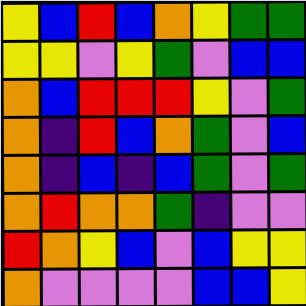[["yellow", "blue", "red", "blue", "orange", "yellow", "green", "green"], ["yellow", "yellow", "violet", "yellow", "green", "violet", "blue", "blue"], ["orange", "blue", "red", "red", "red", "yellow", "violet", "green"], ["orange", "indigo", "red", "blue", "orange", "green", "violet", "blue"], ["orange", "indigo", "blue", "indigo", "blue", "green", "violet", "green"], ["orange", "red", "orange", "orange", "green", "indigo", "violet", "violet"], ["red", "orange", "yellow", "blue", "violet", "blue", "yellow", "yellow"], ["orange", "violet", "violet", "violet", "violet", "blue", "blue", "yellow"]]